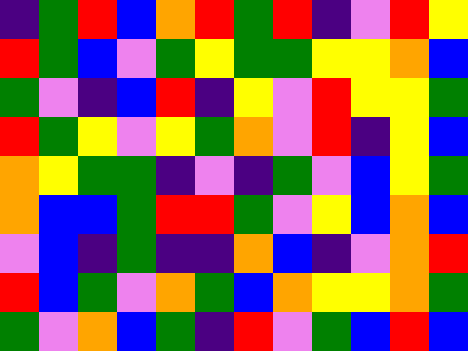[["indigo", "green", "red", "blue", "orange", "red", "green", "red", "indigo", "violet", "red", "yellow"], ["red", "green", "blue", "violet", "green", "yellow", "green", "green", "yellow", "yellow", "orange", "blue"], ["green", "violet", "indigo", "blue", "red", "indigo", "yellow", "violet", "red", "yellow", "yellow", "green"], ["red", "green", "yellow", "violet", "yellow", "green", "orange", "violet", "red", "indigo", "yellow", "blue"], ["orange", "yellow", "green", "green", "indigo", "violet", "indigo", "green", "violet", "blue", "yellow", "green"], ["orange", "blue", "blue", "green", "red", "red", "green", "violet", "yellow", "blue", "orange", "blue"], ["violet", "blue", "indigo", "green", "indigo", "indigo", "orange", "blue", "indigo", "violet", "orange", "red"], ["red", "blue", "green", "violet", "orange", "green", "blue", "orange", "yellow", "yellow", "orange", "green"], ["green", "violet", "orange", "blue", "green", "indigo", "red", "violet", "green", "blue", "red", "blue"]]